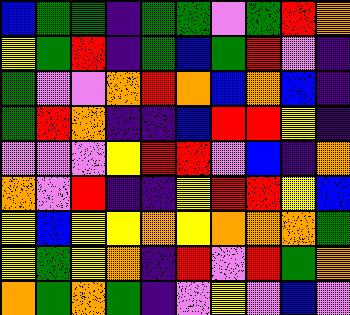[["blue", "green", "green", "indigo", "green", "green", "violet", "green", "red", "orange"], ["yellow", "green", "red", "indigo", "green", "blue", "green", "red", "violet", "indigo"], ["green", "violet", "violet", "orange", "red", "orange", "blue", "orange", "blue", "indigo"], ["green", "red", "orange", "indigo", "indigo", "blue", "red", "red", "yellow", "indigo"], ["violet", "violet", "violet", "yellow", "red", "red", "violet", "blue", "indigo", "orange"], ["orange", "violet", "red", "indigo", "indigo", "yellow", "red", "red", "yellow", "blue"], ["yellow", "blue", "yellow", "yellow", "orange", "yellow", "orange", "orange", "orange", "green"], ["yellow", "green", "yellow", "orange", "indigo", "red", "violet", "red", "green", "orange"], ["orange", "green", "orange", "green", "indigo", "violet", "yellow", "violet", "blue", "violet"]]